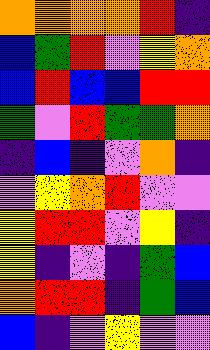[["orange", "orange", "orange", "orange", "red", "indigo"], ["blue", "green", "red", "violet", "yellow", "orange"], ["blue", "red", "blue", "blue", "red", "red"], ["green", "violet", "red", "green", "green", "orange"], ["indigo", "blue", "indigo", "violet", "orange", "indigo"], ["violet", "yellow", "orange", "red", "violet", "violet"], ["yellow", "red", "red", "violet", "yellow", "indigo"], ["yellow", "indigo", "violet", "indigo", "green", "blue"], ["orange", "red", "red", "indigo", "green", "blue"], ["blue", "indigo", "violet", "yellow", "violet", "violet"]]